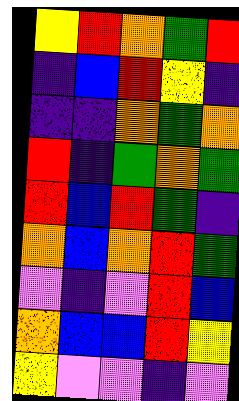[["yellow", "red", "orange", "green", "red"], ["indigo", "blue", "red", "yellow", "indigo"], ["indigo", "indigo", "orange", "green", "orange"], ["red", "indigo", "green", "orange", "green"], ["red", "blue", "red", "green", "indigo"], ["orange", "blue", "orange", "red", "green"], ["violet", "indigo", "violet", "red", "blue"], ["orange", "blue", "blue", "red", "yellow"], ["yellow", "violet", "violet", "indigo", "violet"]]